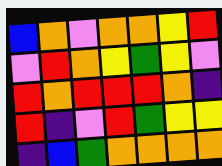[["blue", "orange", "violet", "orange", "orange", "yellow", "red"], ["violet", "red", "orange", "yellow", "green", "yellow", "violet"], ["red", "orange", "red", "red", "red", "orange", "indigo"], ["red", "indigo", "violet", "red", "green", "yellow", "yellow"], ["indigo", "blue", "green", "orange", "orange", "orange", "orange"]]